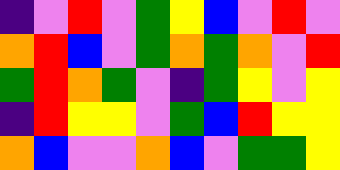[["indigo", "violet", "red", "violet", "green", "yellow", "blue", "violet", "red", "violet"], ["orange", "red", "blue", "violet", "green", "orange", "green", "orange", "violet", "red"], ["green", "red", "orange", "green", "violet", "indigo", "green", "yellow", "violet", "yellow"], ["indigo", "red", "yellow", "yellow", "violet", "green", "blue", "red", "yellow", "yellow"], ["orange", "blue", "violet", "violet", "orange", "blue", "violet", "green", "green", "yellow"]]